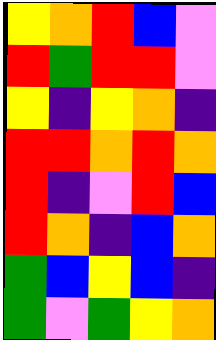[["yellow", "orange", "red", "blue", "violet"], ["red", "green", "red", "red", "violet"], ["yellow", "indigo", "yellow", "orange", "indigo"], ["red", "red", "orange", "red", "orange"], ["red", "indigo", "violet", "red", "blue"], ["red", "orange", "indigo", "blue", "orange"], ["green", "blue", "yellow", "blue", "indigo"], ["green", "violet", "green", "yellow", "orange"]]